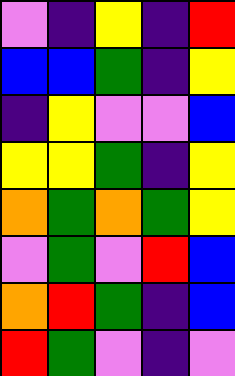[["violet", "indigo", "yellow", "indigo", "red"], ["blue", "blue", "green", "indigo", "yellow"], ["indigo", "yellow", "violet", "violet", "blue"], ["yellow", "yellow", "green", "indigo", "yellow"], ["orange", "green", "orange", "green", "yellow"], ["violet", "green", "violet", "red", "blue"], ["orange", "red", "green", "indigo", "blue"], ["red", "green", "violet", "indigo", "violet"]]